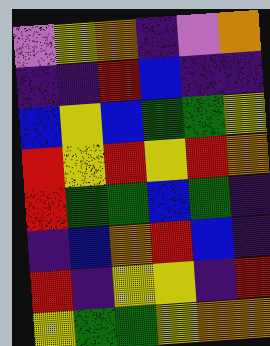[["violet", "yellow", "orange", "indigo", "violet", "orange"], ["indigo", "indigo", "red", "blue", "indigo", "indigo"], ["blue", "yellow", "blue", "green", "green", "yellow"], ["red", "yellow", "red", "yellow", "red", "orange"], ["red", "green", "green", "blue", "green", "indigo"], ["indigo", "blue", "orange", "red", "blue", "indigo"], ["red", "indigo", "yellow", "yellow", "indigo", "red"], ["yellow", "green", "green", "yellow", "orange", "orange"]]